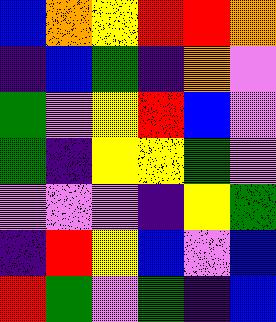[["blue", "orange", "yellow", "red", "red", "orange"], ["indigo", "blue", "green", "indigo", "orange", "violet"], ["green", "violet", "yellow", "red", "blue", "violet"], ["green", "indigo", "yellow", "yellow", "green", "violet"], ["violet", "violet", "violet", "indigo", "yellow", "green"], ["indigo", "red", "yellow", "blue", "violet", "blue"], ["red", "green", "violet", "green", "indigo", "blue"]]